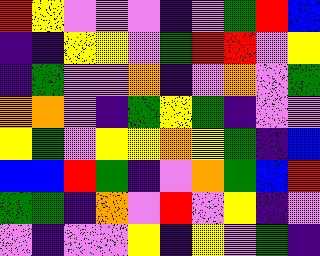[["red", "yellow", "violet", "violet", "violet", "indigo", "violet", "green", "red", "blue"], ["indigo", "indigo", "yellow", "yellow", "violet", "green", "red", "red", "violet", "yellow"], ["indigo", "green", "violet", "violet", "orange", "indigo", "violet", "orange", "violet", "green"], ["orange", "orange", "violet", "indigo", "green", "yellow", "green", "indigo", "violet", "violet"], ["yellow", "green", "violet", "yellow", "yellow", "orange", "yellow", "green", "indigo", "blue"], ["blue", "blue", "red", "green", "indigo", "violet", "orange", "green", "blue", "red"], ["green", "green", "indigo", "orange", "violet", "red", "violet", "yellow", "indigo", "violet"], ["violet", "indigo", "violet", "violet", "yellow", "indigo", "yellow", "violet", "green", "indigo"]]